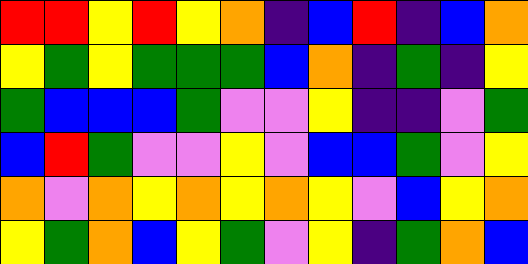[["red", "red", "yellow", "red", "yellow", "orange", "indigo", "blue", "red", "indigo", "blue", "orange"], ["yellow", "green", "yellow", "green", "green", "green", "blue", "orange", "indigo", "green", "indigo", "yellow"], ["green", "blue", "blue", "blue", "green", "violet", "violet", "yellow", "indigo", "indigo", "violet", "green"], ["blue", "red", "green", "violet", "violet", "yellow", "violet", "blue", "blue", "green", "violet", "yellow"], ["orange", "violet", "orange", "yellow", "orange", "yellow", "orange", "yellow", "violet", "blue", "yellow", "orange"], ["yellow", "green", "orange", "blue", "yellow", "green", "violet", "yellow", "indigo", "green", "orange", "blue"]]